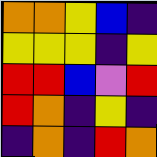[["orange", "orange", "yellow", "blue", "indigo"], ["yellow", "yellow", "yellow", "indigo", "yellow"], ["red", "red", "blue", "violet", "red"], ["red", "orange", "indigo", "yellow", "indigo"], ["indigo", "orange", "indigo", "red", "orange"]]